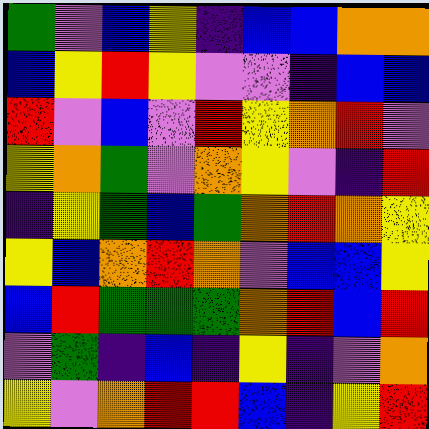[["green", "violet", "blue", "yellow", "indigo", "blue", "blue", "orange", "orange"], ["blue", "yellow", "red", "yellow", "violet", "violet", "indigo", "blue", "blue"], ["red", "violet", "blue", "violet", "red", "yellow", "orange", "red", "violet"], ["yellow", "orange", "green", "violet", "orange", "yellow", "violet", "indigo", "red"], ["indigo", "yellow", "green", "blue", "green", "orange", "red", "orange", "yellow"], ["yellow", "blue", "orange", "red", "orange", "violet", "blue", "blue", "yellow"], ["blue", "red", "green", "green", "green", "orange", "red", "blue", "red"], ["violet", "green", "indigo", "blue", "indigo", "yellow", "indigo", "violet", "orange"], ["yellow", "violet", "orange", "red", "red", "blue", "indigo", "yellow", "red"]]